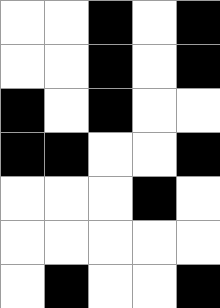[["white", "white", "black", "white", "black"], ["white", "white", "black", "white", "black"], ["black", "white", "black", "white", "white"], ["black", "black", "white", "white", "black"], ["white", "white", "white", "black", "white"], ["white", "white", "white", "white", "white"], ["white", "black", "white", "white", "black"]]